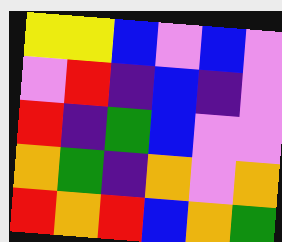[["yellow", "yellow", "blue", "violet", "blue", "violet"], ["violet", "red", "indigo", "blue", "indigo", "violet"], ["red", "indigo", "green", "blue", "violet", "violet"], ["orange", "green", "indigo", "orange", "violet", "orange"], ["red", "orange", "red", "blue", "orange", "green"]]